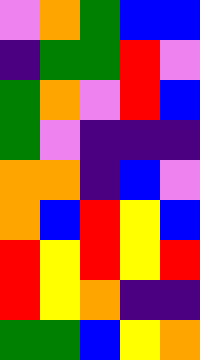[["violet", "orange", "green", "blue", "blue"], ["indigo", "green", "green", "red", "violet"], ["green", "orange", "violet", "red", "blue"], ["green", "violet", "indigo", "indigo", "indigo"], ["orange", "orange", "indigo", "blue", "violet"], ["orange", "blue", "red", "yellow", "blue"], ["red", "yellow", "red", "yellow", "red"], ["red", "yellow", "orange", "indigo", "indigo"], ["green", "green", "blue", "yellow", "orange"]]